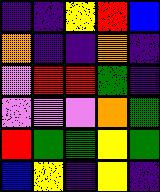[["indigo", "indigo", "yellow", "red", "blue"], ["orange", "indigo", "indigo", "orange", "indigo"], ["violet", "red", "red", "green", "indigo"], ["violet", "violet", "violet", "orange", "green"], ["red", "green", "green", "yellow", "green"], ["blue", "yellow", "indigo", "yellow", "indigo"]]